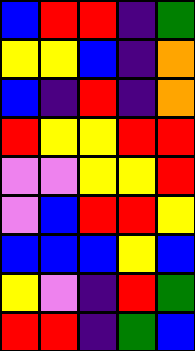[["blue", "red", "red", "indigo", "green"], ["yellow", "yellow", "blue", "indigo", "orange"], ["blue", "indigo", "red", "indigo", "orange"], ["red", "yellow", "yellow", "red", "red"], ["violet", "violet", "yellow", "yellow", "red"], ["violet", "blue", "red", "red", "yellow"], ["blue", "blue", "blue", "yellow", "blue"], ["yellow", "violet", "indigo", "red", "green"], ["red", "red", "indigo", "green", "blue"]]